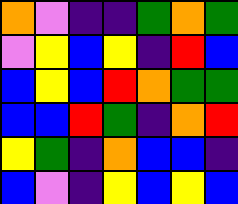[["orange", "violet", "indigo", "indigo", "green", "orange", "green"], ["violet", "yellow", "blue", "yellow", "indigo", "red", "blue"], ["blue", "yellow", "blue", "red", "orange", "green", "green"], ["blue", "blue", "red", "green", "indigo", "orange", "red"], ["yellow", "green", "indigo", "orange", "blue", "blue", "indigo"], ["blue", "violet", "indigo", "yellow", "blue", "yellow", "blue"]]